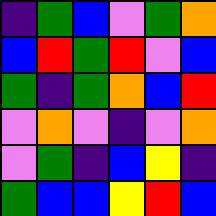[["indigo", "green", "blue", "violet", "green", "orange"], ["blue", "red", "green", "red", "violet", "blue"], ["green", "indigo", "green", "orange", "blue", "red"], ["violet", "orange", "violet", "indigo", "violet", "orange"], ["violet", "green", "indigo", "blue", "yellow", "indigo"], ["green", "blue", "blue", "yellow", "red", "blue"]]